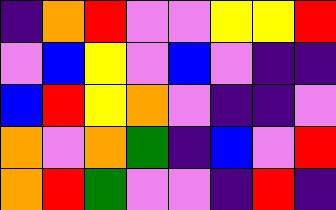[["indigo", "orange", "red", "violet", "violet", "yellow", "yellow", "red"], ["violet", "blue", "yellow", "violet", "blue", "violet", "indigo", "indigo"], ["blue", "red", "yellow", "orange", "violet", "indigo", "indigo", "violet"], ["orange", "violet", "orange", "green", "indigo", "blue", "violet", "red"], ["orange", "red", "green", "violet", "violet", "indigo", "red", "indigo"]]